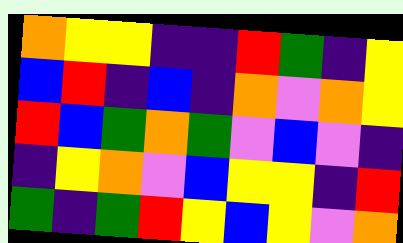[["orange", "yellow", "yellow", "indigo", "indigo", "red", "green", "indigo", "yellow"], ["blue", "red", "indigo", "blue", "indigo", "orange", "violet", "orange", "yellow"], ["red", "blue", "green", "orange", "green", "violet", "blue", "violet", "indigo"], ["indigo", "yellow", "orange", "violet", "blue", "yellow", "yellow", "indigo", "red"], ["green", "indigo", "green", "red", "yellow", "blue", "yellow", "violet", "orange"]]